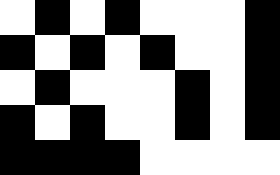[["white", "black", "white", "black", "white", "white", "white", "black"], ["black", "white", "black", "white", "black", "white", "white", "black"], ["white", "black", "white", "white", "white", "black", "white", "black"], ["black", "white", "black", "white", "white", "black", "white", "black"], ["black", "black", "black", "black", "white", "white", "white", "white"]]